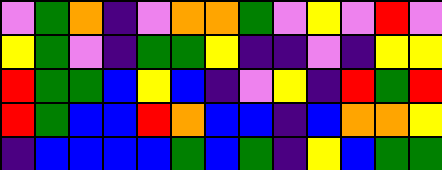[["violet", "green", "orange", "indigo", "violet", "orange", "orange", "green", "violet", "yellow", "violet", "red", "violet"], ["yellow", "green", "violet", "indigo", "green", "green", "yellow", "indigo", "indigo", "violet", "indigo", "yellow", "yellow"], ["red", "green", "green", "blue", "yellow", "blue", "indigo", "violet", "yellow", "indigo", "red", "green", "red"], ["red", "green", "blue", "blue", "red", "orange", "blue", "blue", "indigo", "blue", "orange", "orange", "yellow"], ["indigo", "blue", "blue", "blue", "blue", "green", "blue", "green", "indigo", "yellow", "blue", "green", "green"]]